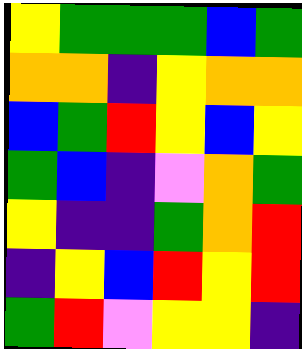[["yellow", "green", "green", "green", "blue", "green"], ["orange", "orange", "indigo", "yellow", "orange", "orange"], ["blue", "green", "red", "yellow", "blue", "yellow"], ["green", "blue", "indigo", "violet", "orange", "green"], ["yellow", "indigo", "indigo", "green", "orange", "red"], ["indigo", "yellow", "blue", "red", "yellow", "red"], ["green", "red", "violet", "yellow", "yellow", "indigo"]]